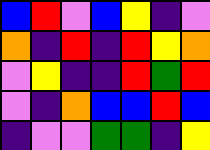[["blue", "red", "violet", "blue", "yellow", "indigo", "violet"], ["orange", "indigo", "red", "indigo", "red", "yellow", "orange"], ["violet", "yellow", "indigo", "indigo", "red", "green", "red"], ["violet", "indigo", "orange", "blue", "blue", "red", "blue"], ["indigo", "violet", "violet", "green", "green", "indigo", "yellow"]]